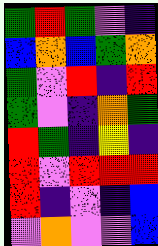[["green", "red", "green", "violet", "indigo"], ["blue", "orange", "blue", "green", "orange"], ["green", "violet", "red", "indigo", "red"], ["green", "violet", "indigo", "orange", "green"], ["red", "green", "indigo", "yellow", "indigo"], ["red", "violet", "red", "red", "red"], ["red", "indigo", "violet", "indigo", "blue"], ["violet", "orange", "violet", "violet", "blue"]]